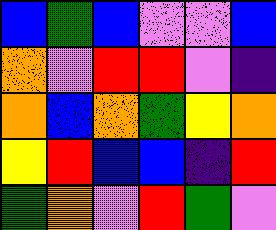[["blue", "green", "blue", "violet", "violet", "blue"], ["orange", "violet", "red", "red", "violet", "indigo"], ["orange", "blue", "orange", "green", "yellow", "orange"], ["yellow", "red", "blue", "blue", "indigo", "red"], ["green", "orange", "violet", "red", "green", "violet"]]